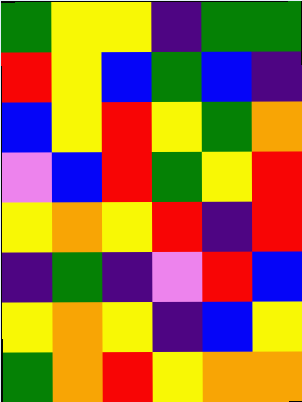[["green", "yellow", "yellow", "indigo", "green", "green"], ["red", "yellow", "blue", "green", "blue", "indigo"], ["blue", "yellow", "red", "yellow", "green", "orange"], ["violet", "blue", "red", "green", "yellow", "red"], ["yellow", "orange", "yellow", "red", "indigo", "red"], ["indigo", "green", "indigo", "violet", "red", "blue"], ["yellow", "orange", "yellow", "indigo", "blue", "yellow"], ["green", "orange", "red", "yellow", "orange", "orange"]]